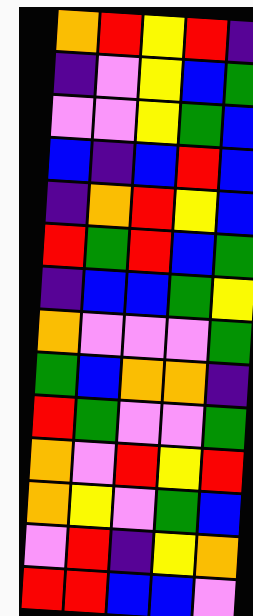[["orange", "red", "yellow", "red", "indigo"], ["indigo", "violet", "yellow", "blue", "green"], ["violet", "violet", "yellow", "green", "blue"], ["blue", "indigo", "blue", "red", "blue"], ["indigo", "orange", "red", "yellow", "blue"], ["red", "green", "red", "blue", "green"], ["indigo", "blue", "blue", "green", "yellow"], ["orange", "violet", "violet", "violet", "green"], ["green", "blue", "orange", "orange", "indigo"], ["red", "green", "violet", "violet", "green"], ["orange", "violet", "red", "yellow", "red"], ["orange", "yellow", "violet", "green", "blue"], ["violet", "red", "indigo", "yellow", "orange"], ["red", "red", "blue", "blue", "violet"]]